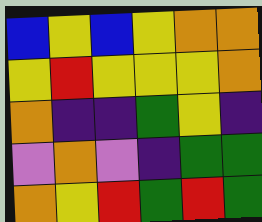[["blue", "yellow", "blue", "yellow", "orange", "orange"], ["yellow", "red", "yellow", "yellow", "yellow", "orange"], ["orange", "indigo", "indigo", "green", "yellow", "indigo"], ["violet", "orange", "violet", "indigo", "green", "green"], ["orange", "yellow", "red", "green", "red", "green"]]